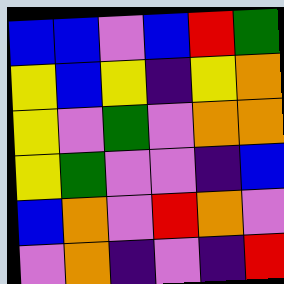[["blue", "blue", "violet", "blue", "red", "green"], ["yellow", "blue", "yellow", "indigo", "yellow", "orange"], ["yellow", "violet", "green", "violet", "orange", "orange"], ["yellow", "green", "violet", "violet", "indigo", "blue"], ["blue", "orange", "violet", "red", "orange", "violet"], ["violet", "orange", "indigo", "violet", "indigo", "red"]]